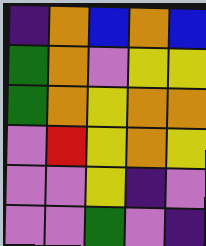[["indigo", "orange", "blue", "orange", "blue"], ["green", "orange", "violet", "yellow", "yellow"], ["green", "orange", "yellow", "orange", "orange"], ["violet", "red", "yellow", "orange", "yellow"], ["violet", "violet", "yellow", "indigo", "violet"], ["violet", "violet", "green", "violet", "indigo"]]